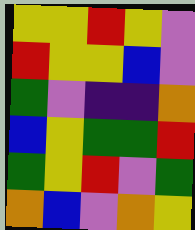[["yellow", "yellow", "red", "yellow", "violet"], ["red", "yellow", "yellow", "blue", "violet"], ["green", "violet", "indigo", "indigo", "orange"], ["blue", "yellow", "green", "green", "red"], ["green", "yellow", "red", "violet", "green"], ["orange", "blue", "violet", "orange", "yellow"]]